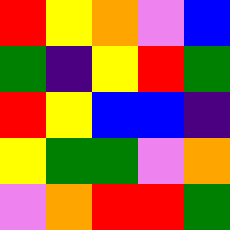[["red", "yellow", "orange", "violet", "blue"], ["green", "indigo", "yellow", "red", "green"], ["red", "yellow", "blue", "blue", "indigo"], ["yellow", "green", "green", "violet", "orange"], ["violet", "orange", "red", "red", "green"]]